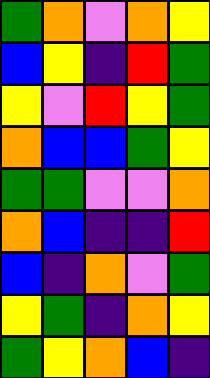[["green", "orange", "violet", "orange", "yellow"], ["blue", "yellow", "indigo", "red", "green"], ["yellow", "violet", "red", "yellow", "green"], ["orange", "blue", "blue", "green", "yellow"], ["green", "green", "violet", "violet", "orange"], ["orange", "blue", "indigo", "indigo", "red"], ["blue", "indigo", "orange", "violet", "green"], ["yellow", "green", "indigo", "orange", "yellow"], ["green", "yellow", "orange", "blue", "indigo"]]